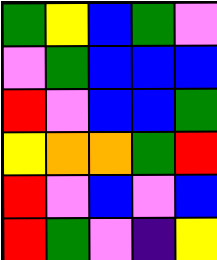[["green", "yellow", "blue", "green", "violet"], ["violet", "green", "blue", "blue", "blue"], ["red", "violet", "blue", "blue", "green"], ["yellow", "orange", "orange", "green", "red"], ["red", "violet", "blue", "violet", "blue"], ["red", "green", "violet", "indigo", "yellow"]]